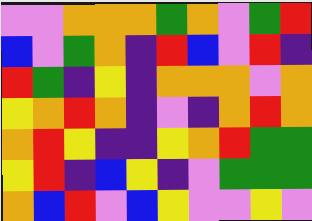[["violet", "violet", "orange", "orange", "orange", "green", "orange", "violet", "green", "red"], ["blue", "violet", "green", "orange", "indigo", "red", "blue", "violet", "red", "indigo"], ["red", "green", "indigo", "yellow", "indigo", "orange", "orange", "orange", "violet", "orange"], ["yellow", "orange", "red", "orange", "indigo", "violet", "indigo", "orange", "red", "orange"], ["orange", "red", "yellow", "indigo", "indigo", "yellow", "orange", "red", "green", "green"], ["yellow", "red", "indigo", "blue", "yellow", "indigo", "violet", "green", "green", "green"], ["orange", "blue", "red", "violet", "blue", "yellow", "violet", "violet", "yellow", "violet"]]